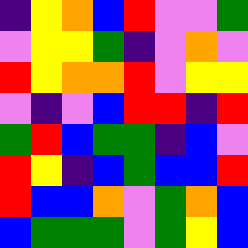[["indigo", "yellow", "orange", "blue", "red", "violet", "violet", "green"], ["violet", "yellow", "yellow", "green", "indigo", "violet", "orange", "violet"], ["red", "yellow", "orange", "orange", "red", "violet", "yellow", "yellow"], ["violet", "indigo", "violet", "blue", "red", "red", "indigo", "red"], ["green", "red", "blue", "green", "green", "indigo", "blue", "violet"], ["red", "yellow", "indigo", "blue", "green", "blue", "blue", "red"], ["red", "blue", "blue", "orange", "violet", "green", "orange", "blue"], ["blue", "green", "green", "green", "violet", "green", "yellow", "blue"]]